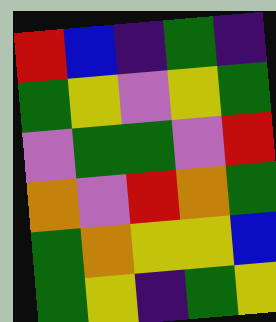[["red", "blue", "indigo", "green", "indigo"], ["green", "yellow", "violet", "yellow", "green"], ["violet", "green", "green", "violet", "red"], ["orange", "violet", "red", "orange", "green"], ["green", "orange", "yellow", "yellow", "blue"], ["green", "yellow", "indigo", "green", "yellow"]]